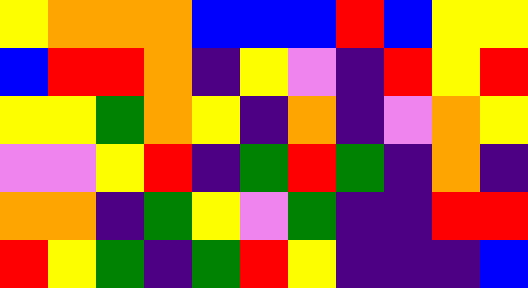[["yellow", "orange", "orange", "orange", "blue", "blue", "blue", "red", "blue", "yellow", "yellow"], ["blue", "red", "red", "orange", "indigo", "yellow", "violet", "indigo", "red", "yellow", "red"], ["yellow", "yellow", "green", "orange", "yellow", "indigo", "orange", "indigo", "violet", "orange", "yellow"], ["violet", "violet", "yellow", "red", "indigo", "green", "red", "green", "indigo", "orange", "indigo"], ["orange", "orange", "indigo", "green", "yellow", "violet", "green", "indigo", "indigo", "red", "red"], ["red", "yellow", "green", "indigo", "green", "red", "yellow", "indigo", "indigo", "indigo", "blue"]]